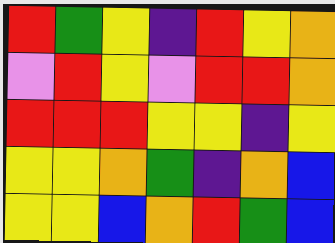[["red", "green", "yellow", "indigo", "red", "yellow", "orange"], ["violet", "red", "yellow", "violet", "red", "red", "orange"], ["red", "red", "red", "yellow", "yellow", "indigo", "yellow"], ["yellow", "yellow", "orange", "green", "indigo", "orange", "blue"], ["yellow", "yellow", "blue", "orange", "red", "green", "blue"]]